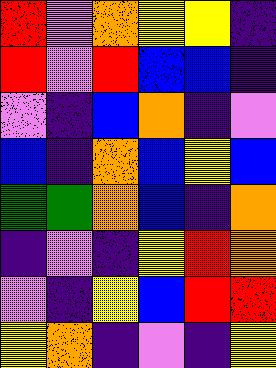[["red", "violet", "orange", "yellow", "yellow", "indigo"], ["red", "violet", "red", "blue", "blue", "indigo"], ["violet", "indigo", "blue", "orange", "indigo", "violet"], ["blue", "indigo", "orange", "blue", "yellow", "blue"], ["green", "green", "orange", "blue", "indigo", "orange"], ["indigo", "violet", "indigo", "yellow", "red", "orange"], ["violet", "indigo", "yellow", "blue", "red", "red"], ["yellow", "orange", "indigo", "violet", "indigo", "yellow"]]